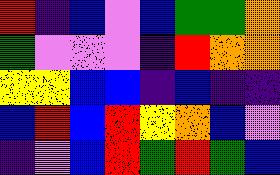[["red", "indigo", "blue", "violet", "blue", "green", "green", "orange"], ["green", "violet", "violet", "violet", "indigo", "red", "orange", "orange"], ["yellow", "yellow", "blue", "blue", "indigo", "blue", "indigo", "indigo"], ["blue", "red", "blue", "red", "yellow", "orange", "blue", "violet"], ["indigo", "violet", "blue", "red", "green", "red", "green", "blue"]]